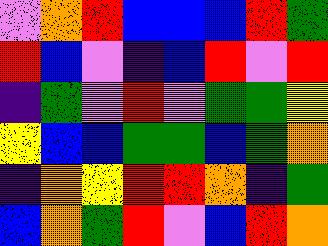[["violet", "orange", "red", "blue", "blue", "blue", "red", "green"], ["red", "blue", "violet", "indigo", "blue", "red", "violet", "red"], ["indigo", "green", "violet", "red", "violet", "green", "green", "yellow"], ["yellow", "blue", "blue", "green", "green", "blue", "green", "orange"], ["indigo", "orange", "yellow", "red", "red", "orange", "indigo", "green"], ["blue", "orange", "green", "red", "violet", "blue", "red", "orange"]]